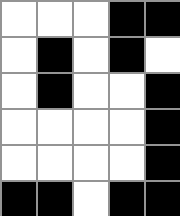[["white", "white", "white", "black", "black"], ["white", "black", "white", "black", "white"], ["white", "black", "white", "white", "black"], ["white", "white", "white", "white", "black"], ["white", "white", "white", "white", "black"], ["black", "black", "white", "black", "black"]]